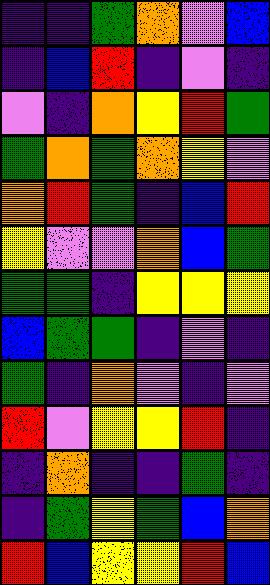[["indigo", "indigo", "green", "orange", "violet", "blue"], ["indigo", "blue", "red", "indigo", "violet", "indigo"], ["violet", "indigo", "orange", "yellow", "red", "green"], ["green", "orange", "green", "orange", "yellow", "violet"], ["orange", "red", "green", "indigo", "blue", "red"], ["yellow", "violet", "violet", "orange", "blue", "green"], ["green", "green", "indigo", "yellow", "yellow", "yellow"], ["blue", "green", "green", "indigo", "violet", "indigo"], ["green", "indigo", "orange", "violet", "indigo", "violet"], ["red", "violet", "yellow", "yellow", "red", "indigo"], ["indigo", "orange", "indigo", "indigo", "green", "indigo"], ["indigo", "green", "yellow", "green", "blue", "orange"], ["red", "blue", "yellow", "yellow", "red", "blue"]]